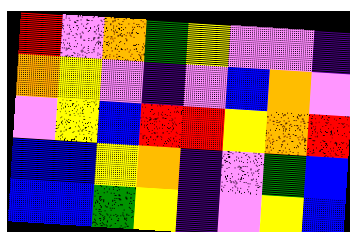[["red", "violet", "orange", "green", "yellow", "violet", "violet", "indigo"], ["orange", "yellow", "violet", "indigo", "violet", "blue", "orange", "violet"], ["violet", "yellow", "blue", "red", "red", "yellow", "orange", "red"], ["blue", "blue", "yellow", "orange", "indigo", "violet", "green", "blue"], ["blue", "blue", "green", "yellow", "indigo", "violet", "yellow", "blue"]]